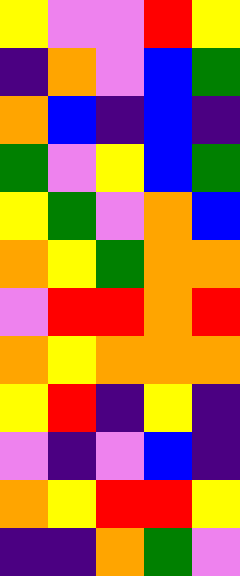[["yellow", "violet", "violet", "red", "yellow"], ["indigo", "orange", "violet", "blue", "green"], ["orange", "blue", "indigo", "blue", "indigo"], ["green", "violet", "yellow", "blue", "green"], ["yellow", "green", "violet", "orange", "blue"], ["orange", "yellow", "green", "orange", "orange"], ["violet", "red", "red", "orange", "red"], ["orange", "yellow", "orange", "orange", "orange"], ["yellow", "red", "indigo", "yellow", "indigo"], ["violet", "indigo", "violet", "blue", "indigo"], ["orange", "yellow", "red", "red", "yellow"], ["indigo", "indigo", "orange", "green", "violet"]]